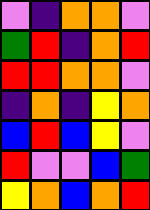[["violet", "indigo", "orange", "orange", "violet"], ["green", "red", "indigo", "orange", "red"], ["red", "red", "orange", "orange", "violet"], ["indigo", "orange", "indigo", "yellow", "orange"], ["blue", "red", "blue", "yellow", "violet"], ["red", "violet", "violet", "blue", "green"], ["yellow", "orange", "blue", "orange", "red"]]